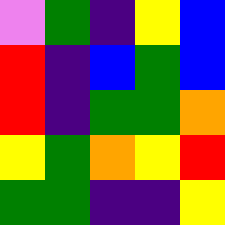[["violet", "green", "indigo", "yellow", "blue"], ["red", "indigo", "blue", "green", "blue"], ["red", "indigo", "green", "green", "orange"], ["yellow", "green", "orange", "yellow", "red"], ["green", "green", "indigo", "indigo", "yellow"]]